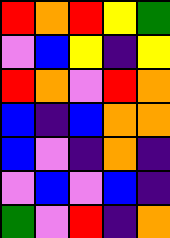[["red", "orange", "red", "yellow", "green"], ["violet", "blue", "yellow", "indigo", "yellow"], ["red", "orange", "violet", "red", "orange"], ["blue", "indigo", "blue", "orange", "orange"], ["blue", "violet", "indigo", "orange", "indigo"], ["violet", "blue", "violet", "blue", "indigo"], ["green", "violet", "red", "indigo", "orange"]]